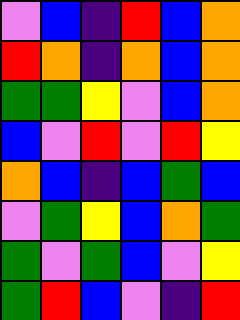[["violet", "blue", "indigo", "red", "blue", "orange"], ["red", "orange", "indigo", "orange", "blue", "orange"], ["green", "green", "yellow", "violet", "blue", "orange"], ["blue", "violet", "red", "violet", "red", "yellow"], ["orange", "blue", "indigo", "blue", "green", "blue"], ["violet", "green", "yellow", "blue", "orange", "green"], ["green", "violet", "green", "blue", "violet", "yellow"], ["green", "red", "blue", "violet", "indigo", "red"]]